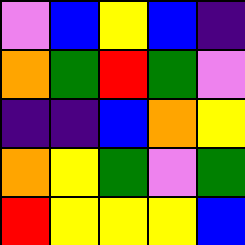[["violet", "blue", "yellow", "blue", "indigo"], ["orange", "green", "red", "green", "violet"], ["indigo", "indigo", "blue", "orange", "yellow"], ["orange", "yellow", "green", "violet", "green"], ["red", "yellow", "yellow", "yellow", "blue"]]